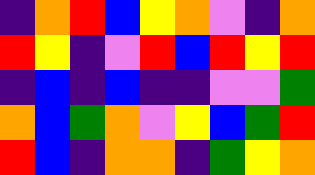[["indigo", "orange", "red", "blue", "yellow", "orange", "violet", "indigo", "orange"], ["red", "yellow", "indigo", "violet", "red", "blue", "red", "yellow", "red"], ["indigo", "blue", "indigo", "blue", "indigo", "indigo", "violet", "violet", "green"], ["orange", "blue", "green", "orange", "violet", "yellow", "blue", "green", "red"], ["red", "blue", "indigo", "orange", "orange", "indigo", "green", "yellow", "orange"]]